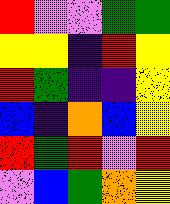[["red", "violet", "violet", "green", "green"], ["yellow", "yellow", "indigo", "red", "yellow"], ["red", "green", "indigo", "indigo", "yellow"], ["blue", "indigo", "orange", "blue", "yellow"], ["red", "green", "red", "violet", "red"], ["violet", "blue", "green", "orange", "yellow"]]